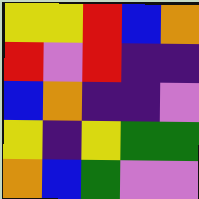[["yellow", "yellow", "red", "blue", "orange"], ["red", "violet", "red", "indigo", "indigo"], ["blue", "orange", "indigo", "indigo", "violet"], ["yellow", "indigo", "yellow", "green", "green"], ["orange", "blue", "green", "violet", "violet"]]